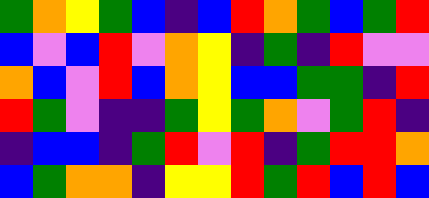[["green", "orange", "yellow", "green", "blue", "indigo", "blue", "red", "orange", "green", "blue", "green", "red"], ["blue", "violet", "blue", "red", "violet", "orange", "yellow", "indigo", "green", "indigo", "red", "violet", "violet"], ["orange", "blue", "violet", "red", "blue", "orange", "yellow", "blue", "blue", "green", "green", "indigo", "red"], ["red", "green", "violet", "indigo", "indigo", "green", "yellow", "green", "orange", "violet", "green", "red", "indigo"], ["indigo", "blue", "blue", "indigo", "green", "red", "violet", "red", "indigo", "green", "red", "red", "orange"], ["blue", "green", "orange", "orange", "indigo", "yellow", "yellow", "red", "green", "red", "blue", "red", "blue"]]